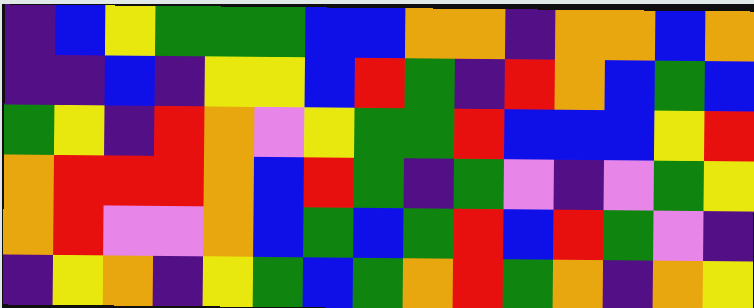[["indigo", "blue", "yellow", "green", "green", "green", "blue", "blue", "orange", "orange", "indigo", "orange", "orange", "blue", "orange"], ["indigo", "indigo", "blue", "indigo", "yellow", "yellow", "blue", "red", "green", "indigo", "red", "orange", "blue", "green", "blue"], ["green", "yellow", "indigo", "red", "orange", "violet", "yellow", "green", "green", "red", "blue", "blue", "blue", "yellow", "red"], ["orange", "red", "red", "red", "orange", "blue", "red", "green", "indigo", "green", "violet", "indigo", "violet", "green", "yellow"], ["orange", "red", "violet", "violet", "orange", "blue", "green", "blue", "green", "red", "blue", "red", "green", "violet", "indigo"], ["indigo", "yellow", "orange", "indigo", "yellow", "green", "blue", "green", "orange", "red", "green", "orange", "indigo", "orange", "yellow"]]